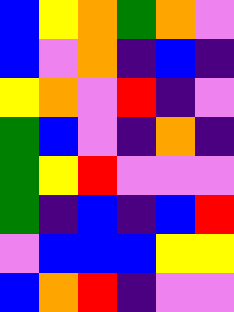[["blue", "yellow", "orange", "green", "orange", "violet"], ["blue", "violet", "orange", "indigo", "blue", "indigo"], ["yellow", "orange", "violet", "red", "indigo", "violet"], ["green", "blue", "violet", "indigo", "orange", "indigo"], ["green", "yellow", "red", "violet", "violet", "violet"], ["green", "indigo", "blue", "indigo", "blue", "red"], ["violet", "blue", "blue", "blue", "yellow", "yellow"], ["blue", "orange", "red", "indigo", "violet", "violet"]]